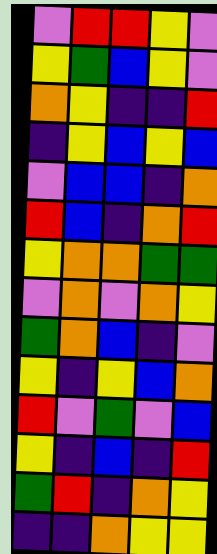[["violet", "red", "red", "yellow", "violet"], ["yellow", "green", "blue", "yellow", "violet"], ["orange", "yellow", "indigo", "indigo", "red"], ["indigo", "yellow", "blue", "yellow", "blue"], ["violet", "blue", "blue", "indigo", "orange"], ["red", "blue", "indigo", "orange", "red"], ["yellow", "orange", "orange", "green", "green"], ["violet", "orange", "violet", "orange", "yellow"], ["green", "orange", "blue", "indigo", "violet"], ["yellow", "indigo", "yellow", "blue", "orange"], ["red", "violet", "green", "violet", "blue"], ["yellow", "indigo", "blue", "indigo", "red"], ["green", "red", "indigo", "orange", "yellow"], ["indigo", "indigo", "orange", "yellow", "yellow"]]